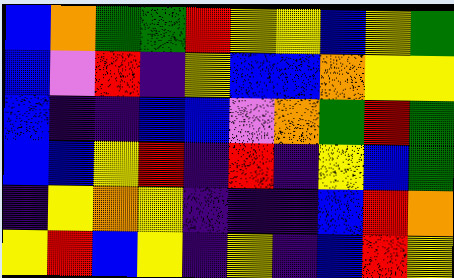[["blue", "orange", "green", "green", "red", "yellow", "yellow", "blue", "yellow", "green"], ["blue", "violet", "red", "indigo", "yellow", "blue", "blue", "orange", "yellow", "yellow"], ["blue", "indigo", "indigo", "blue", "blue", "violet", "orange", "green", "red", "green"], ["blue", "blue", "yellow", "red", "indigo", "red", "indigo", "yellow", "blue", "green"], ["indigo", "yellow", "orange", "yellow", "indigo", "indigo", "indigo", "blue", "red", "orange"], ["yellow", "red", "blue", "yellow", "indigo", "yellow", "indigo", "blue", "red", "yellow"]]